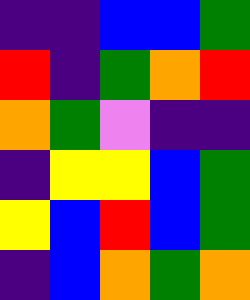[["indigo", "indigo", "blue", "blue", "green"], ["red", "indigo", "green", "orange", "red"], ["orange", "green", "violet", "indigo", "indigo"], ["indigo", "yellow", "yellow", "blue", "green"], ["yellow", "blue", "red", "blue", "green"], ["indigo", "blue", "orange", "green", "orange"]]